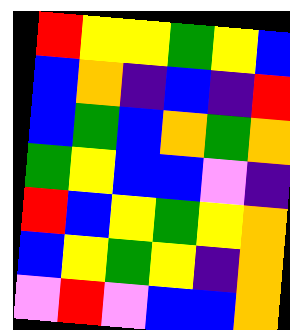[["red", "yellow", "yellow", "green", "yellow", "blue"], ["blue", "orange", "indigo", "blue", "indigo", "red"], ["blue", "green", "blue", "orange", "green", "orange"], ["green", "yellow", "blue", "blue", "violet", "indigo"], ["red", "blue", "yellow", "green", "yellow", "orange"], ["blue", "yellow", "green", "yellow", "indigo", "orange"], ["violet", "red", "violet", "blue", "blue", "orange"]]